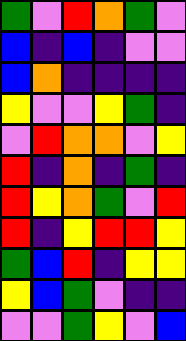[["green", "violet", "red", "orange", "green", "violet"], ["blue", "indigo", "blue", "indigo", "violet", "violet"], ["blue", "orange", "indigo", "indigo", "indigo", "indigo"], ["yellow", "violet", "violet", "yellow", "green", "indigo"], ["violet", "red", "orange", "orange", "violet", "yellow"], ["red", "indigo", "orange", "indigo", "green", "indigo"], ["red", "yellow", "orange", "green", "violet", "red"], ["red", "indigo", "yellow", "red", "red", "yellow"], ["green", "blue", "red", "indigo", "yellow", "yellow"], ["yellow", "blue", "green", "violet", "indigo", "indigo"], ["violet", "violet", "green", "yellow", "violet", "blue"]]